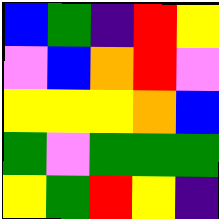[["blue", "green", "indigo", "red", "yellow"], ["violet", "blue", "orange", "red", "violet"], ["yellow", "yellow", "yellow", "orange", "blue"], ["green", "violet", "green", "green", "green"], ["yellow", "green", "red", "yellow", "indigo"]]